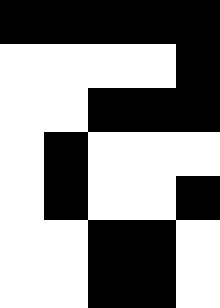[["black", "black", "black", "black", "black"], ["white", "white", "white", "white", "black"], ["white", "white", "black", "black", "black"], ["white", "black", "white", "white", "white"], ["white", "black", "white", "white", "black"], ["white", "white", "black", "black", "white"], ["white", "white", "black", "black", "white"]]